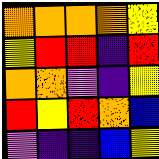[["orange", "orange", "orange", "orange", "yellow"], ["yellow", "red", "red", "indigo", "red"], ["orange", "orange", "violet", "indigo", "yellow"], ["red", "yellow", "red", "orange", "blue"], ["violet", "indigo", "indigo", "blue", "yellow"]]